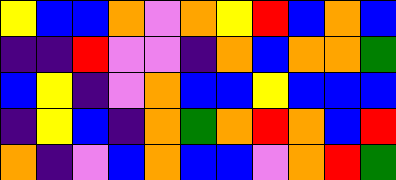[["yellow", "blue", "blue", "orange", "violet", "orange", "yellow", "red", "blue", "orange", "blue"], ["indigo", "indigo", "red", "violet", "violet", "indigo", "orange", "blue", "orange", "orange", "green"], ["blue", "yellow", "indigo", "violet", "orange", "blue", "blue", "yellow", "blue", "blue", "blue"], ["indigo", "yellow", "blue", "indigo", "orange", "green", "orange", "red", "orange", "blue", "red"], ["orange", "indigo", "violet", "blue", "orange", "blue", "blue", "violet", "orange", "red", "green"]]